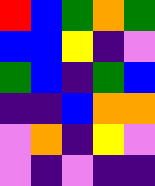[["red", "blue", "green", "orange", "green"], ["blue", "blue", "yellow", "indigo", "violet"], ["green", "blue", "indigo", "green", "blue"], ["indigo", "indigo", "blue", "orange", "orange"], ["violet", "orange", "indigo", "yellow", "violet"], ["violet", "indigo", "violet", "indigo", "indigo"]]